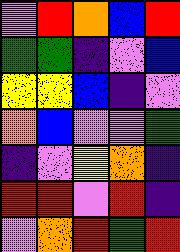[["violet", "red", "orange", "blue", "red"], ["green", "green", "indigo", "violet", "blue"], ["yellow", "yellow", "blue", "indigo", "violet"], ["orange", "blue", "violet", "violet", "green"], ["indigo", "violet", "yellow", "orange", "indigo"], ["red", "red", "violet", "red", "indigo"], ["violet", "orange", "red", "green", "red"]]